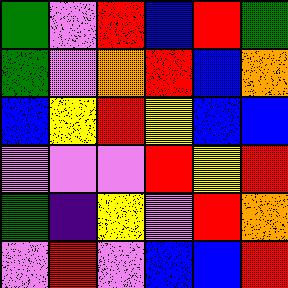[["green", "violet", "red", "blue", "red", "green"], ["green", "violet", "orange", "red", "blue", "orange"], ["blue", "yellow", "red", "yellow", "blue", "blue"], ["violet", "violet", "violet", "red", "yellow", "red"], ["green", "indigo", "yellow", "violet", "red", "orange"], ["violet", "red", "violet", "blue", "blue", "red"]]